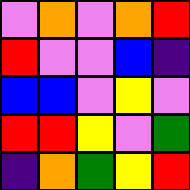[["violet", "orange", "violet", "orange", "red"], ["red", "violet", "violet", "blue", "indigo"], ["blue", "blue", "violet", "yellow", "violet"], ["red", "red", "yellow", "violet", "green"], ["indigo", "orange", "green", "yellow", "red"]]